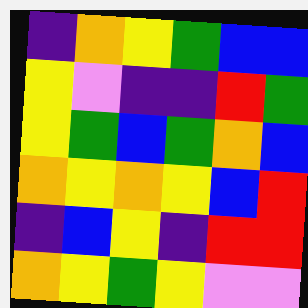[["indigo", "orange", "yellow", "green", "blue", "blue"], ["yellow", "violet", "indigo", "indigo", "red", "green"], ["yellow", "green", "blue", "green", "orange", "blue"], ["orange", "yellow", "orange", "yellow", "blue", "red"], ["indigo", "blue", "yellow", "indigo", "red", "red"], ["orange", "yellow", "green", "yellow", "violet", "violet"]]